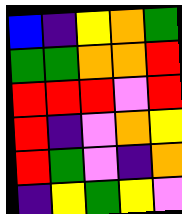[["blue", "indigo", "yellow", "orange", "green"], ["green", "green", "orange", "orange", "red"], ["red", "red", "red", "violet", "red"], ["red", "indigo", "violet", "orange", "yellow"], ["red", "green", "violet", "indigo", "orange"], ["indigo", "yellow", "green", "yellow", "violet"]]